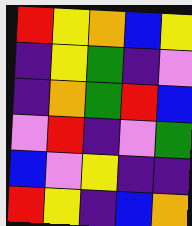[["red", "yellow", "orange", "blue", "yellow"], ["indigo", "yellow", "green", "indigo", "violet"], ["indigo", "orange", "green", "red", "blue"], ["violet", "red", "indigo", "violet", "green"], ["blue", "violet", "yellow", "indigo", "indigo"], ["red", "yellow", "indigo", "blue", "orange"]]